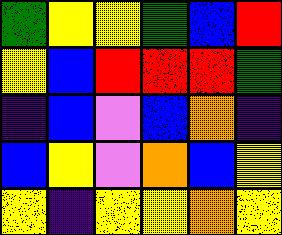[["green", "yellow", "yellow", "green", "blue", "red"], ["yellow", "blue", "red", "red", "red", "green"], ["indigo", "blue", "violet", "blue", "orange", "indigo"], ["blue", "yellow", "violet", "orange", "blue", "yellow"], ["yellow", "indigo", "yellow", "yellow", "orange", "yellow"]]